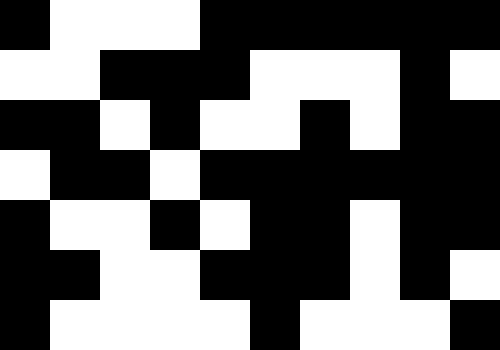[["black", "white", "white", "white", "black", "black", "black", "black", "black", "black"], ["white", "white", "black", "black", "black", "white", "white", "white", "black", "white"], ["black", "black", "white", "black", "white", "white", "black", "white", "black", "black"], ["white", "black", "black", "white", "black", "black", "black", "black", "black", "black"], ["black", "white", "white", "black", "white", "black", "black", "white", "black", "black"], ["black", "black", "white", "white", "black", "black", "black", "white", "black", "white"], ["black", "white", "white", "white", "white", "black", "white", "white", "white", "black"]]